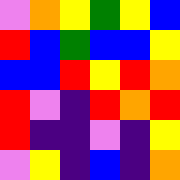[["violet", "orange", "yellow", "green", "yellow", "blue"], ["red", "blue", "green", "blue", "blue", "yellow"], ["blue", "blue", "red", "yellow", "red", "orange"], ["red", "violet", "indigo", "red", "orange", "red"], ["red", "indigo", "indigo", "violet", "indigo", "yellow"], ["violet", "yellow", "indigo", "blue", "indigo", "orange"]]